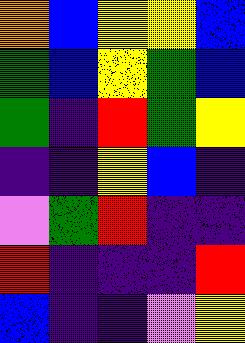[["orange", "blue", "yellow", "yellow", "blue"], ["green", "blue", "yellow", "green", "blue"], ["green", "indigo", "red", "green", "yellow"], ["indigo", "indigo", "yellow", "blue", "indigo"], ["violet", "green", "red", "indigo", "indigo"], ["red", "indigo", "indigo", "indigo", "red"], ["blue", "indigo", "indigo", "violet", "yellow"]]